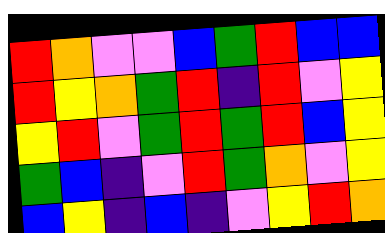[["red", "orange", "violet", "violet", "blue", "green", "red", "blue", "blue"], ["red", "yellow", "orange", "green", "red", "indigo", "red", "violet", "yellow"], ["yellow", "red", "violet", "green", "red", "green", "red", "blue", "yellow"], ["green", "blue", "indigo", "violet", "red", "green", "orange", "violet", "yellow"], ["blue", "yellow", "indigo", "blue", "indigo", "violet", "yellow", "red", "orange"]]